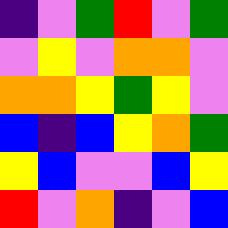[["indigo", "violet", "green", "red", "violet", "green"], ["violet", "yellow", "violet", "orange", "orange", "violet"], ["orange", "orange", "yellow", "green", "yellow", "violet"], ["blue", "indigo", "blue", "yellow", "orange", "green"], ["yellow", "blue", "violet", "violet", "blue", "yellow"], ["red", "violet", "orange", "indigo", "violet", "blue"]]